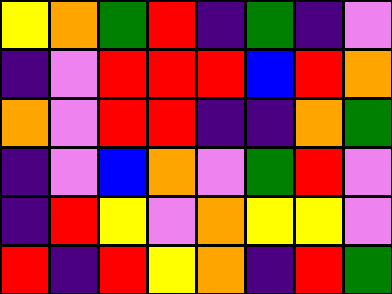[["yellow", "orange", "green", "red", "indigo", "green", "indigo", "violet"], ["indigo", "violet", "red", "red", "red", "blue", "red", "orange"], ["orange", "violet", "red", "red", "indigo", "indigo", "orange", "green"], ["indigo", "violet", "blue", "orange", "violet", "green", "red", "violet"], ["indigo", "red", "yellow", "violet", "orange", "yellow", "yellow", "violet"], ["red", "indigo", "red", "yellow", "orange", "indigo", "red", "green"]]